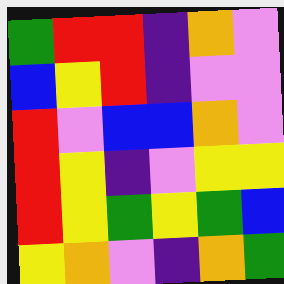[["green", "red", "red", "indigo", "orange", "violet"], ["blue", "yellow", "red", "indigo", "violet", "violet"], ["red", "violet", "blue", "blue", "orange", "violet"], ["red", "yellow", "indigo", "violet", "yellow", "yellow"], ["red", "yellow", "green", "yellow", "green", "blue"], ["yellow", "orange", "violet", "indigo", "orange", "green"]]